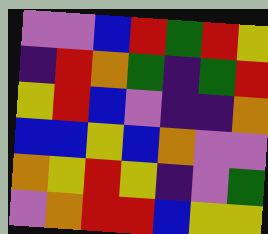[["violet", "violet", "blue", "red", "green", "red", "yellow"], ["indigo", "red", "orange", "green", "indigo", "green", "red"], ["yellow", "red", "blue", "violet", "indigo", "indigo", "orange"], ["blue", "blue", "yellow", "blue", "orange", "violet", "violet"], ["orange", "yellow", "red", "yellow", "indigo", "violet", "green"], ["violet", "orange", "red", "red", "blue", "yellow", "yellow"]]